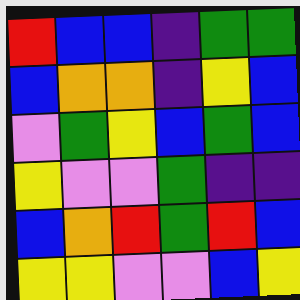[["red", "blue", "blue", "indigo", "green", "green"], ["blue", "orange", "orange", "indigo", "yellow", "blue"], ["violet", "green", "yellow", "blue", "green", "blue"], ["yellow", "violet", "violet", "green", "indigo", "indigo"], ["blue", "orange", "red", "green", "red", "blue"], ["yellow", "yellow", "violet", "violet", "blue", "yellow"]]